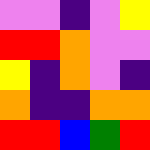[["violet", "violet", "indigo", "violet", "yellow"], ["red", "red", "orange", "violet", "violet"], ["yellow", "indigo", "orange", "violet", "indigo"], ["orange", "indigo", "indigo", "orange", "orange"], ["red", "red", "blue", "green", "red"]]